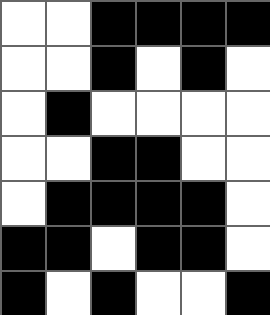[["white", "white", "black", "black", "black", "black"], ["white", "white", "black", "white", "black", "white"], ["white", "black", "white", "white", "white", "white"], ["white", "white", "black", "black", "white", "white"], ["white", "black", "black", "black", "black", "white"], ["black", "black", "white", "black", "black", "white"], ["black", "white", "black", "white", "white", "black"]]